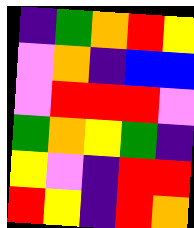[["indigo", "green", "orange", "red", "yellow"], ["violet", "orange", "indigo", "blue", "blue"], ["violet", "red", "red", "red", "violet"], ["green", "orange", "yellow", "green", "indigo"], ["yellow", "violet", "indigo", "red", "red"], ["red", "yellow", "indigo", "red", "orange"]]